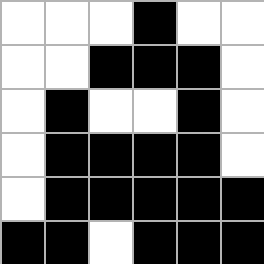[["white", "white", "white", "black", "white", "white"], ["white", "white", "black", "black", "black", "white"], ["white", "black", "white", "white", "black", "white"], ["white", "black", "black", "black", "black", "white"], ["white", "black", "black", "black", "black", "black"], ["black", "black", "white", "black", "black", "black"]]